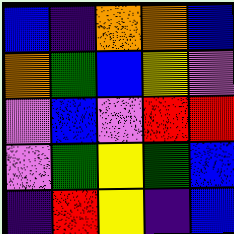[["blue", "indigo", "orange", "orange", "blue"], ["orange", "green", "blue", "yellow", "violet"], ["violet", "blue", "violet", "red", "red"], ["violet", "green", "yellow", "green", "blue"], ["indigo", "red", "yellow", "indigo", "blue"]]